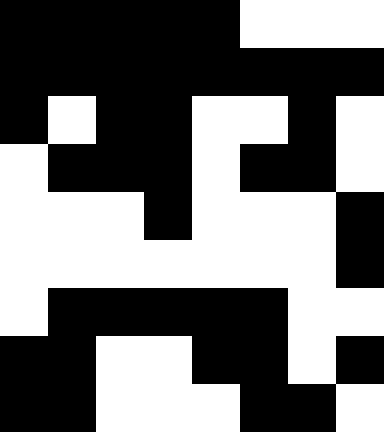[["black", "black", "black", "black", "black", "white", "white", "white"], ["black", "black", "black", "black", "black", "black", "black", "black"], ["black", "white", "black", "black", "white", "white", "black", "white"], ["white", "black", "black", "black", "white", "black", "black", "white"], ["white", "white", "white", "black", "white", "white", "white", "black"], ["white", "white", "white", "white", "white", "white", "white", "black"], ["white", "black", "black", "black", "black", "black", "white", "white"], ["black", "black", "white", "white", "black", "black", "white", "black"], ["black", "black", "white", "white", "white", "black", "black", "white"]]